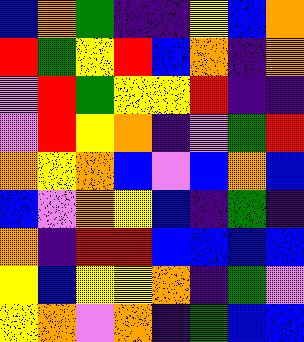[["blue", "orange", "green", "indigo", "indigo", "yellow", "blue", "orange"], ["red", "green", "yellow", "red", "blue", "orange", "indigo", "orange"], ["violet", "red", "green", "yellow", "yellow", "red", "indigo", "indigo"], ["violet", "red", "yellow", "orange", "indigo", "violet", "green", "red"], ["orange", "yellow", "orange", "blue", "violet", "blue", "orange", "blue"], ["blue", "violet", "orange", "yellow", "blue", "indigo", "green", "indigo"], ["orange", "indigo", "red", "red", "blue", "blue", "blue", "blue"], ["yellow", "blue", "yellow", "yellow", "orange", "indigo", "green", "violet"], ["yellow", "orange", "violet", "orange", "indigo", "green", "blue", "blue"]]